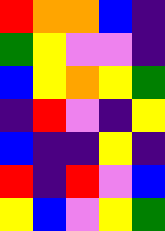[["red", "orange", "orange", "blue", "indigo"], ["green", "yellow", "violet", "violet", "indigo"], ["blue", "yellow", "orange", "yellow", "green"], ["indigo", "red", "violet", "indigo", "yellow"], ["blue", "indigo", "indigo", "yellow", "indigo"], ["red", "indigo", "red", "violet", "blue"], ["yellow", "blue", "violet", "yellow", "green"]]